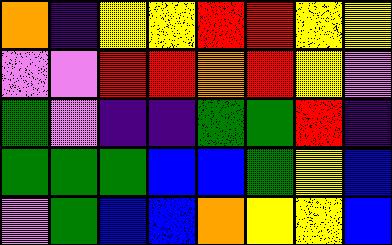[["orange", "indigo", "yellow", "yellow", "red", "red", "yellow", "yellow"], ["violet", "violet", "red", "red", "orange", "red", "yellow", "violet"], ["green", "violet", "indigo", "indigo", "green", "green", "red", "indigo"], ["green", "green", "green", "blue", "blue", "green", "yellow", "blue"], ["violet", "green", "blue", "blue", "orange", "yellow", "yellow", "blue"]]